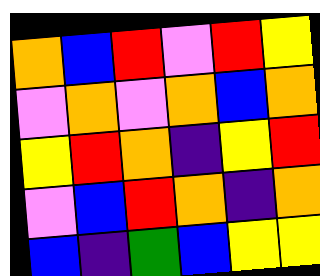[["orange", "blue", "red", "violet", "red", "yellow"], ["violet", "orange", "violet", "orange", "blue", "orange"], ["yellow", "red", "orange", "indigo", "yellow", "red"], ["violet", "blue", "red", "orange", "indigo", "orange"], ["blue", "indigo", "green", "blue", "yellow", "yellow"]]